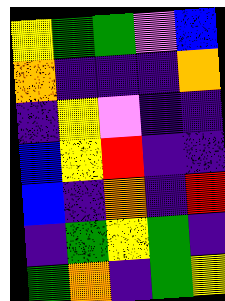[["yellow", "green", "green", "violet", "blue"], ["orange", "indigo", "indigo", "indigo", "orange"], ["indigo", "yellow", "violet", "indigo", "indigo"], ["blue", "yellow", "red", "indigo", "indigo"], ["blue", "indigo", "orange", "indigo", "red"], ["indigo", "green", "yellow", "green", "indigo"], ["green", "orange", "indigo", "green", "yellow"]]